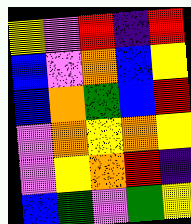[["yellow", "violet", "red", "indigo", "red"], ["blue", "violet", "orange", "blue", "yellow"], ["blue", "orange", "green", "blue", "red"], ["violet", "orange", "yellow", "orange", "yellow"], ["violet", "yellow", "orange", "red", "indigo"], ["blue", "green", "violet", "green", "yellow"]]